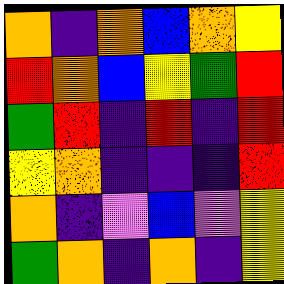[["orange", "indigo", "orange", "blue", "orange", "yellow"], ["red", "orange", "blue", "yellow", "green", "red"], ["green", "red", "indigo", "red", "indigo", "red"], ["yellow", "orange", "indigo", "indigo", "indigo", "red"], ["orange", "indigo", "violet", "blue", "violet", "yellow"], ["green", "orange", "indigo", "orange", "indigo", "yellow"]]